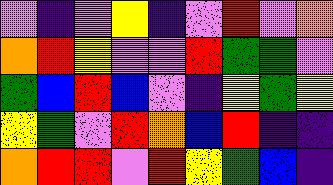[["violet", "indigo", "violet", "yellow", "indigo", "violet", "red", "violet", "orange"], ["orange", "red", "yellow", "violet", "violet", "red", "green", "green", "violet"], ["green", "blue", "red", "blue", "violet", "indigo", "yellow", "green", "yellow"], ["yellow", "green", "violet", "red", "orange", "blue", "red", "indigo", "indigo"], ["orange", "red", "red", "violet", "red", "yellow", "green", "blue", "indigo"]]